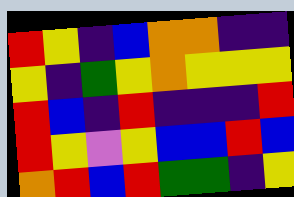[["red", "yellow", "indigo", "blue", "orange", "orange", "indigo", "indigo"], ["yellow", "indigo", "green", "yellow", "orange", "yellow", "yellow", "yellow"], ["red", "blue", "indigo", "red", "indigo", "indigo", "indigo", "red"], ["red", "yellow", "violet", "yellow", "blue", "blue", "red", "blue"], ["orange", "red", "blue", "red", "green", "green", "indigo", "yellow"]]